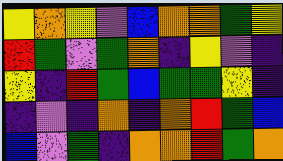[["yellow", "orange", "yellow", "violet", "blue", "orange", "orange", "green", "yellow"], ["red", "green", "violet", "green", "orange", "indigo", "yellow", "violet", "indigo"], ["yellow", "indigo", "red", "green", "blue", "green", "green", "yellow", "indigo"], ["indigo", "violet", "indigo", "orange", "indigo", "orange", "red", "green", "blue"], ["blue", "violet", "green", "indigo", "orange", "orange", "red", "green", "orange"]]